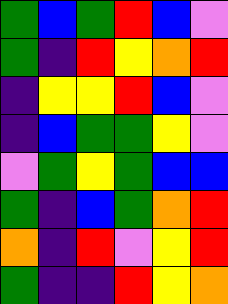[["green", "blue", "green", "red", "blue", "violet"], ["green", "indigo", "red", "yellow", "orange", "red"], ["indigo", "yellow", "yellow", "red", "blue", "violet"], ["indigo", "blue", "green", "green", "yellow", "violet"], ["violet", "green", "yellow", "green", "blue", "blue"], ["green", "indigo", "blue", "green", "orange", "red"], ["orange", "indigo", "red", "violet", "yellow", "red"], ["green", "indigo", "indigo", "red", "yellow", "orange"]]